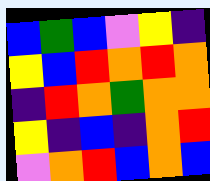[["blue", "green", "blue", "violet", "yellow", "indigo"], ["yellow", "blue", "red", "orange", "red", "orange"], ["indigo", "red", "orange", "green", "orange", "orange"], ["yellow", "indigo", "blue", "indigo", "orange", "red"], ["violet", "orange", "red", "blue", "orange", "blue"]]